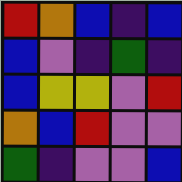[["red", "orange", "blue", "indigo", "blue"], ["blue", "violet", "indigo", "green", "indigo"], ["blue", "yellow", "yellow", "violet", "red"], ["orange", "blue", "red", "violet", "violet"], ["green", "indigo", "violet", "violet", "blue"]]